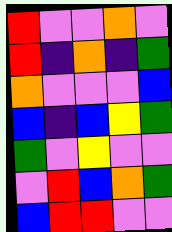[["red", "violet", "violet", "orange", "violet"], ["red", "indigo", "orange", "indigo", "green"], ["orange", "violet", "violet", "violet", "blue"], ["blue", "indigo", "blue", "yellow", "green"], ["green", "violet", "yellow", "violet", "violet"], ["violet", "red", "blue", "orange", "green"], ["blue", "red", "red", "violet", "violet"]]